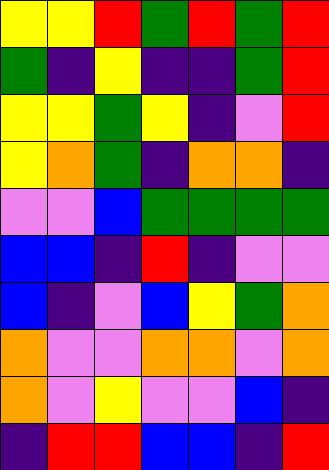[["yellow", "yellow", "red", "green", "red", "green", "red"], ["green", "indigo", "yellow", "indigo", "indigo", "green", "red"], ["yellow", "yellow", "green", "yellow", "indigo", "violet", "red"], ["yellow", "orange", "green", "indigo", "orange", "orange", "indigo"], ["violet", "violet", "blue", "green", "green", "green", "green"], ["blue", "blue", "indigo", "red", "indigo", "violet", "violet"], ["blue", "indigo", "violet", "blue", "yellow", "green", "orange"], ["orange", "violet", "violet", "orange", "orange", "violet", "orange"], ["orange", "violet", "yellow", "violet", "violet", "blue", "indigo"], ["indigo", "red", "red", "blue", "blue", "indigo", "red"]]